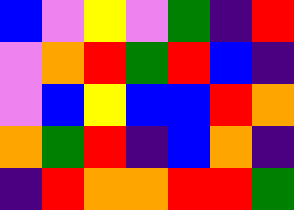[["blue", "violet", "yellow", "violet", "green", "indigo", "red"], ["violet", "orange", "red", "green", "red", "blue", "indigo"], ["violet", "blue", "yellow", "blue", "blue", "red", "orange"], ["orange", "green", "red", "indigo", "blue", "orange", "indigo"], ["indigo", "red", "orange", "orange", "red", "red", "green"]]